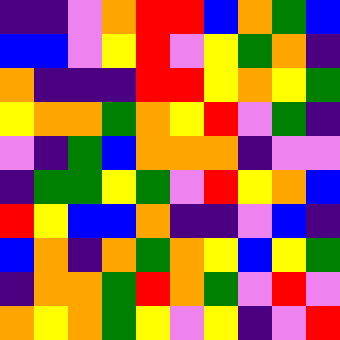[["indigo", "indigo", "violet", "orange", "red", "red", "blue", "orange", "green", "blue"], ["blue", "blue", "violet", "yellow", "red", "violet", "yellow", "green", "orange", "indigo"], ["orange", "indigo", "indigo", "indigo", "red", "red", "yellow", "orange", "yellow", "green"], ["yellow", "orange", "orange", "green", "orange", "yellow", "red", "violet", "green", "indigo"], ["violet", "indigo", "green", "blue", "orange", "orange", "orange", "indigo", "violet", "violet"], ["indigo", "green", "green", "yellow", "green", "violet", "red", "yellow", "orange", "blue"], ["red", "yellow", "blue", "blue", "orange", "indigo", "indigo", "violet", "blue", "indigo"], ["blue", "orange", "indigo", "orange", "green", "orange", "yellow", "blue", "yellow", "green"], ["indigo", "orange", "orange", "green", "red", "orange", "green", "violet", "red", "violet"], ["orange", "yellow", "orange", "green", "yellow", "violet", "yellow", "indigo", "violet", "red"]]